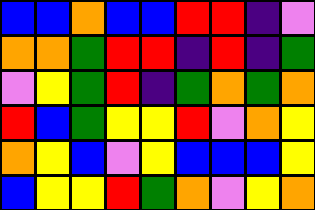[["blue", "blue", "orange", "blue", "blue", "red", "red", "indigo", "violet"], ["orange", "orange", "green", "red", "red", "indigo", "red", "indigo", "green"], ["violet", "yellow", "green", "red", "indigo", "green", "orange", "green", "orange"], ["red", "blue", "green", "yellow", "yellow", "red", "violet", "orange", "yellow"], ["orange", "yellow", "blue", "violet", "yellow", "blue", "blue", "blue", "yellow"], ["blue", "yellow", "yellow", "red", "green", "orange", "violet", "yellow", "orange"]]